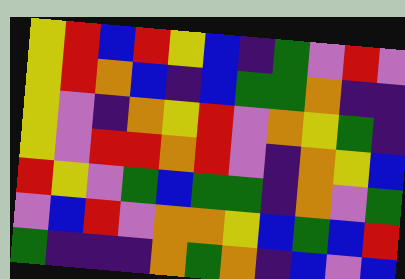[["yellow", "red", "blue", "red", "yellow", "blue", "indigo", "green", "violet", "red", "violet"], ["yellow", "red", "orange", "blue", "indigo", "blue", "green", "green", "orange", "indigo", "indigo"], ["yellow", "violet", "indigo", "orange", "yellow", "red", "violet", "orange", "yellow", "green", "indigo"], ["yellow", "violet", "red", "red", "orange", "red", "violet", "indigo", "orange", "yellow", "blue"], ["red", "yellow", "violet", "green", "blue", "green", "green", "indigo", "orange", "violet", "green"], ["violet", "blue", "red", "violet", "orange", "orange", "yellow", "blue", "green", "blue", "red"], ["green", "indigo", "indigo", "indigo", "orange", "green", "orange", "indigo", "blue", "violet", "blue"]]